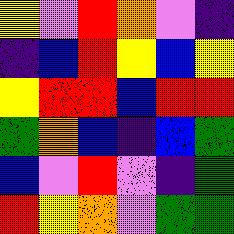[["yellow", "violet", "red", "orange", "violet", "indigo"], ["indigo", "blue", "red", "yellow", "blue", "yellow"], ["yellow", "red", "red", "blue", "red", "red"], ["green", "orange", "blue", "indigo", "blue", "green"], ["blue", "violet", "red", "violet", "indigo", "green"], ["red", "yellow", "orange", "violet", "green", "green"]]